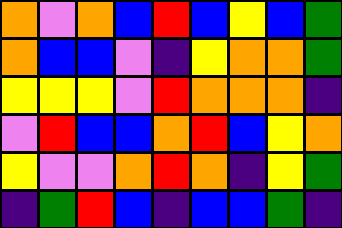[["orange", "violet", "orange", "blue", "red", "blue", "yellow", "blue", "green"], ["orange", "blue", "blue", "violet", "indigo", "yellow", "orange", "orange", "green"], ["yellow", "yellow", "yellow", "violet", "red", "orange", "orange", "orange", "indigo"], ["violet", "red", "blue", "blue", "orange", "red", "blue", "yellow", "orange"], ["yellow", "violet", "violet", "orange", "red", "orange", "indigo", "yellow", "green"], ["indigo", "green", "red", "blue", "indigo", "blue", "blue", "green", "indigo"]]